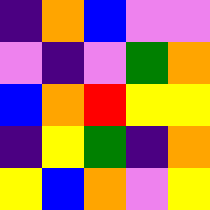[["indigo", "orange", "blue", "violet", "violet"], ["violet", "indigo", "violet", "green", "orange"], ["blue", "orange", "red", "yellow", "yellow"], ["indigo", "yellow", "green", "indigo", "orange"], ["yellow", "blue", "orange", "violet", "yellow"]]